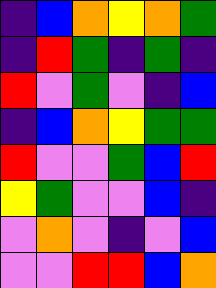[["indigo", "blue", "orange", "yellow", "orange", "green"], ["indigo", "red", "green", "indigo", "green", "indigo"], ["red", "violet", "green", "violet", "indigo", "blue"], ["indigo", "blue", "orange", "yellow", "green", "green"], ["red", "violet", "violet", "green", "blue", "red"], ["yellow", "green", "violet", "violet", "blue", "indigo"], ["violet", "orange", "violet", "indigo", "violet", "blue"], ["violet", "violet", "red", "red", "blue", "orange"]]